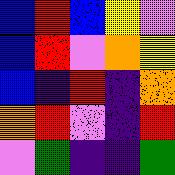[["blue", "red", "blue", "yellow", "violet"], ["blue", "red", "violet", "orange", "yellow"], ["blue", "indigo", "red", "indigo", "orange"], ["orange", "red", "violet", "indigo", "red"], ["violet", "green", "indigo", "indigo", "green"]]